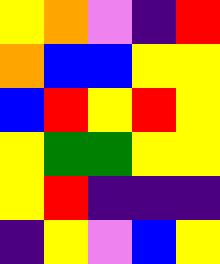[["yellow", "orange", "violet", "indigo", "red"], ["orange", "blue", "blue", "yellow", "yellow"], ["blue", "red", "yellow", "red", "yellow"], ["yellow", "green", "green", "yellow", "yellow"], ["yellow", "red", "indigo", "indigo", "indigo"], ["indigo", "yellow", "violet", "blue", "yellow"]]